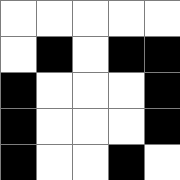[["white", "white", "white", "white", "white"], ["white", "black", "white", "black", "black"], ["black", "white", "white", "white", "black"], ["black", "white", "white", "white", "black"], ["black", "white", "white", "black", "white"]]